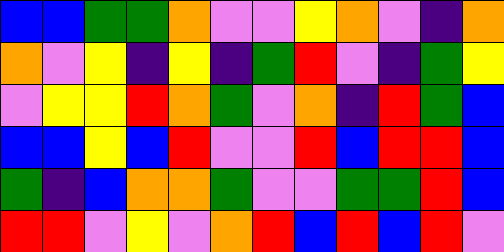[["blue", "blue", "green", "green", "orange", "violet", "violet", "yellow", "orange", "violet", "indigo", "orange"], ["orange", "violet", "yellow", "indigo", "yellow", "indigo", "green", "red", "violet", "indigo", "green", "yellow"], ["violet", "yellow", "yellow", "red", "orange", "green", "violet", "orange", "indigo", "red", "green", "blue"], ["blue", "blue", "yellow", "blue", "red", "violet", "violet", "red", "blue", "red", "red", "blue"], ["green", "indigo", "blue", "orange", "orange", "green", "violet", "violet", "green", "green", "red", "blue"], ["red", "red", "violet", "yellow", "violet", "orange", "red", "blue", "red", "blue", "red", "violet"]]